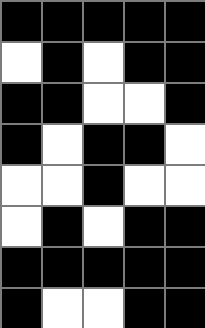[["black", "black", "black", "black", "black"], ["white", "black", "white", "black", "black"], ["black", "black", "white", "white", "black"], ["black", "white", "black", "black", "white"], ["white", "white", "black", "white", "white"], ["white", "black", "white", "black", "black"], ["black", "black", "black", "black", "black"], ["black", "white", "white", "black", "black"]]